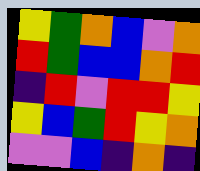[["yellow", "green", "orange", "blue", "violet", "orange"], ["red", "green", "blue", "blue", "orange", "red"], ["indigo", "red", "violet", "red", "red", "yellow"], ["yellow", "blue", "green", "red", "yellow", "orange"], ["violet", "violet", "blue", "indigo", "orange", "indigo"]]